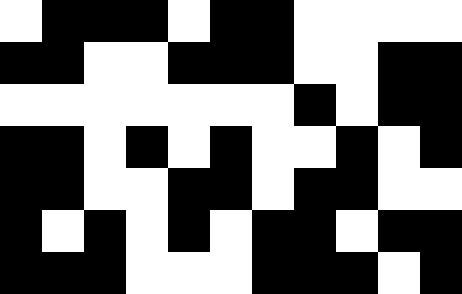[["white", "black", "black", "black", "white", "black", "black", "white", "white", "white", "white"], ["black", "black", "white", "white", "black", "black", "black", "white", "white", "black", "black"], ["white", "white", "white", "white", "white", "white", "white", "black", "white", "black", "black"], ["black", "black", "white", "black", "white", "black", "white", "white", "black", "white", "black"], ["black", "black", "white", "white", "black", "black", "white", "black", "black", "white", "white"], ["black", "white", "black", "white", "black", "white", "black", "black", "white", "black", "black"], ["black", "black", "black", "white", "white", "white", "black", "black", "black", "white", "black"]]